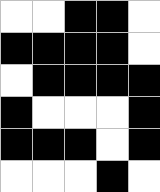[["white", "white", "black", "black", "white"], ["black", "black", "black", "black", "white"], ["white", "black", "black", "black", "black"], ["black", "white", "white", "white", "black"], ["black", "black", "black", "white", "black"], ["white", "white", "white", "black", "white"]]